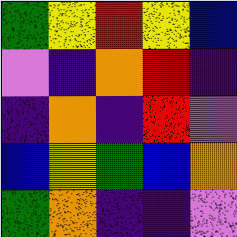[["green", "yellow", "red", "yellow", "blue"], ["violet", "indigo", "orange", "red", "indigo"], ["indigo", "orange", "indigo", "red", "violet"], ["blue", "yellow", "green", "blue", "orange"], ["green", "orange", "indigo", "indigo", "violet"]]